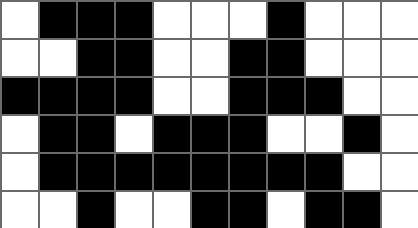[["white", "black", "black", "black", "white", "white", "white", "black", "white", "white", "white"], ["white", "white", "black", "black", "white", "white", "black", "black", "white", "white", "white"], ["black", "black", "black", "black", "white", "white", "black", "black", "black", "white", "white"], ["white", "black", "black", "white", "black", "black", "black", "white", "white", "black", "white"], ["white", "black", "black", "black", "black", "black", "black", "black", "black", "white", "white"], ["white", "white", "black", "white", "white", "black", "black", "white", "black", "black", "white"]]